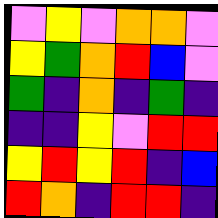[["violet", "yellow", "violet", "orange", "orange", "violet"], ["yellow", "green", "orange", "red", "blue", "violet"], ["green", "indigo", "orange", "indigo", "green", "indigo"], ["indigo", "indigo", "yellow", "violet", "red", "red"], ["yellow", "red", "yellow", "red", "indigo", "blue"], ["red", "orange", "indigo", "red", "red", "indigo"]]